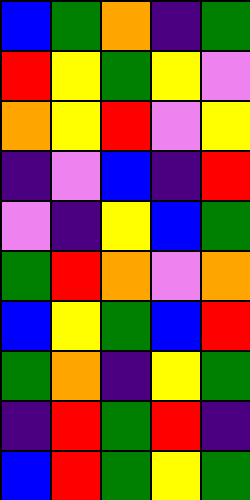[["blue", "green", "orange", "indigo", "green"], ["red", "yellow", "green", "yellow", "violet"], ["orange", "yellow", "red", "violet", "yellow"], ["indigo", "violet", "blue", "indigo", "red"], ["violet", "indigo", "yellow", "blue", "green"], ["green", "red", "orange", "violet", "orange"], ["blue", "yellow", "green", "blue", "red"], ["green", "orange", "indigo", "yellow", "green"], ["indigo", "red", "green", "red", "indigo"], ["blue", "red", "green", "yellow", "green"]]